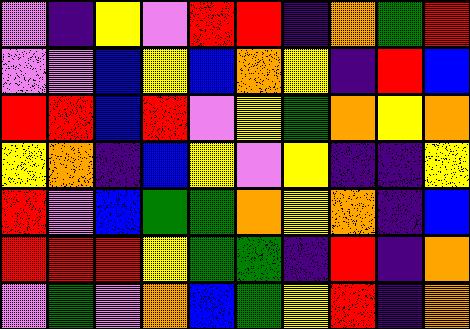[["violet", "indigo", "yellow", "violet", "red", "red", "indigo", "orange", "green", "red"], ["violet", "violet", "blue", "yellow", "blue", "orange", "yellow", "indigo", "red", "blue"], ["red", "red", "blue", "red", "violet", "yellow", "green", "orange", "yellow", "orange"], ["yellow", "orange", "indigo", "blue", "yellow", "violet", "yellow", "indigo", "indigo", "yellow"], ["red", "violet", "blue", "green", "green", "orange", "yellow", "orange", "indigo", "blue"], ["red", "red", "red", "yellow", "green", "green", "indigo", "red", "indigo", "orange"], ["violet", "green", "violet", "orange", "blue", "green", "yellow", "red", "indigo", "orange"]]